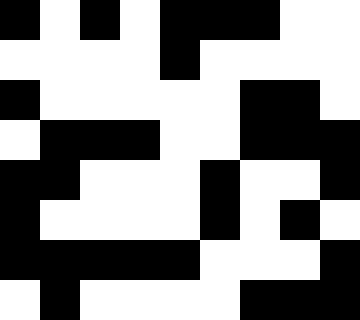[["black", "white", "black", "white", "black", "black", "black", "white", "white"], ["white", "white", "white", "white", "black", "white", "white", "white", "white"], ["black", "white", "white", "white", "white", "white", "black", "black", "white"], ["white", "black", "black", "black", "white", "white", "black", "black", "black"], ["black", "black", "white", "white", "white", "black", "white", "white", "black"], ["black", "white", "white", "white", "white", "black", "white", "black", "white"], ["black", "black", "black", "black", "black", "white", "white", "white", "black"], ["white", "black", "white", "white", "white", "white", "black", "black", "black"]]